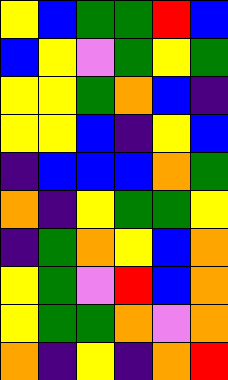[["yellow", "blue", "green", "green", "red", "blue"], ["blue", "yellow", "violet", "green", "yellow", "green"], ["yellow", "yellow", "green", "orange", "blue", "indigo"], ["yellow", "yellow", "blue", "indigo", "yellow", "blue"], ["indigo", "blue", "blue", "blue", "orange", "green"], ["orange", "indigo", "yellow", "green", "green", "yellow"], ["indigo", "green", "orange", "yellow", "blue", "orange"], ["yellow", "green", "violet", "red", "blue", "orange"], ["yellow", "green", "green", "orange", "violet", "orange"], ["orange", "indigo", "yellow", "indigo", "orange", "red"]]